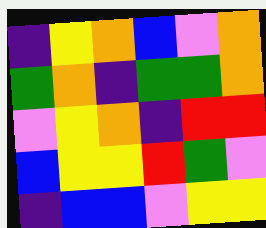[["indigo", "yellow", "orange", "blue", "violet", "orange"], ["green", "orange", "indigo", "green", "green", "orange"], ["violet", "yellow", "orange", "indigo", "red", "red"], ["blue", "yellow", "yellow", "red", "green", "violet"], ["indigo", "blue", "blue", "violet", "yellow", "yellow"]]